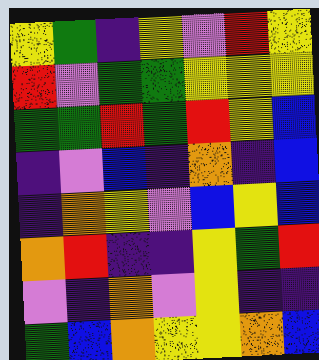[["yellow", "green", "indigo", "yellow", "violet", "red", "yellow"], ["red", "violet", "green", "green", "yellow", "yellow", "yellow"], ["green", "green", "red", "green", "red", "yellow", "blue"], ["indigo", "violet", "blue", "indigo", "orange", "indigo", "blue"], ["indigo", "orange", "yellow", "violet", "blue", "yellow", "blue"], ["orange", "red", "indigo", "indigo", "yellow", "green", "red"], ["violet", "indigo", "orange", "violet", "yellow", "indigo", "indigo"], ["green", "blue", "orange", "yellow", "yellow", "orange", "blue"]]